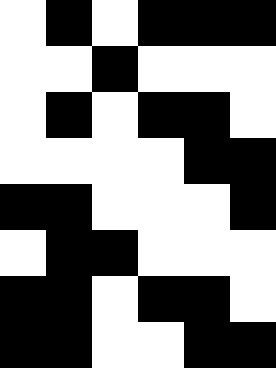[["white", "black", "white", "black", "black", "black"], ["white", "white", "black", "white", "white", "white"], ["white", "black", "white", "black", "black", "white"], ["white", "white", "white", "white", "black", "black"], ["black", "black", "white", "white", "white", "black"], ["white", "black", "black", "white", "white", "white"], ["black", "black", "white", "black", "black", "white"], ["black", "black", "white", "white", "black", "black"]]